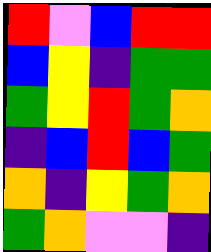[["red", "violet", "blue", "red", "red"], ["blue", "yellow", "indigo", "green", "green"], ["green", "yellow", "red", "green", "orange"], ["indigo", "blue", "red", "blue", "green"], ["orange", "indigo", "yellow", "green", "orange"], ["green", "orange", "violet", "violet", "indigo"]]